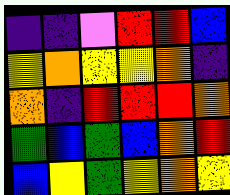[["indigo", "indigo", "violet", "red", "red", "blue"], ["yellow", "orange", "yellow", "yellow", "orange", "indigo"], ["orange", "indigo", "red", "red", "red", "orange"], ["green", "blue", "green", "blue", "orange", "red"], ["blue", "yellow", "green", "yellow", "orange", "yellow"]]